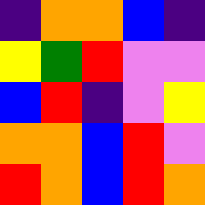[["indigo", "orange", "orange", "blue", "indigo"], ["yellow", "green", "red", "violet", "violet"], ["blue", "red", "indigo", "violet", "yellow"], ["orange", "orange", "blue", "red", "violet"], ["red", "orange", "blue", "red", "orange"]]